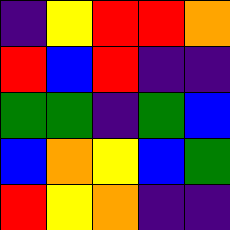[["indigo", "yellow", "red", "red", "orange"], ["red", "blue", "red", "indigo", "indigo"], ["green", "green", "indigo", "green", "blue"], ["blue", "orange", "yellow", "blue", "green"], ["red", "yellow", "orange", "indigo", "indigo"]]